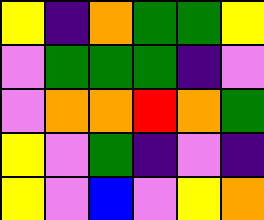[["yellow", "indigo", "orange", "green", "green", "yellow"], ["violet", "green", "green", "green", "indigo", "violet"], ["violet", "orange", "orange", "red", "orange", "green"], ["yellow", "violet", "green", "indigo", "violet", "indigo"], ["yellow", "violet", "blue", "violet", "yellow", "orange"]]